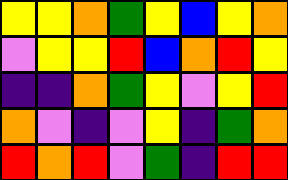[["yellow", "yellow", "orange", "green", "yellow", "blue", "yellow", "orange"], ["violet", "yellow", "yellow", "red", "blue", "orange", "red", "yellow"], ["indigo", "indigo", "orange", "green", "yellow", "violet", "yellow", "red"], ["orange", "violet", "indigo", "violet", "yellow", "indigo", "green", "orange"], ["red", "orange", "red", "violet", "green", "indigo", "red", "red"]]